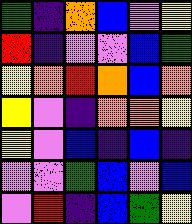[["green", "indigo", "orange", "blue", "violet", "yellow"], ["red", "indigo", "violet", "violet", "blue", "green"], ["yellow", "orange", "red", "orange", "blue", "orange"], ["yellow", "violet", "indigo", "orange", "orange", "yellow"], ["yellow", "violet", "blue", "indigo", "blue", "indigo"], ["violet", "violet", "green", "blue", "violet", "blue"], ["violet", "red", "indigo", "blue", "green", "yellow"]]